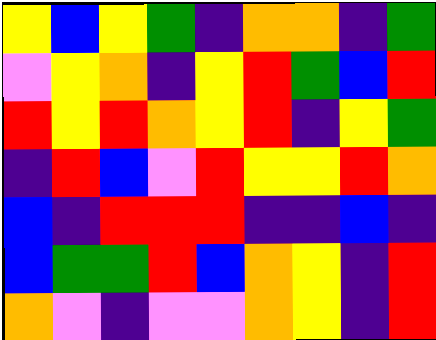[["yellow", "blue", "yellow", "green", "indigo", "orange", "orange", "indigo", "green"], ["violet", "yellow", "orange", "indigo", "yellow", "red", "green", "blue", "red"], ["red", "yellow", "red", "orange", "yellow", "red", "indigo", "yellow", "green"], ["indigo", "red", "blue", "violet", "red", "yellow", "yellow", "red", "orange"], ["blue", "indigo", "red", "red", "red", "indigo", "indigo", "blue", "indigo"], ["blue", "green", "green", "red", "blue", "orange", "yellow", "indigo", "red"], ["orange", "violet", "indigo", "violet", "violet", "orange", "yellow", "indigo", "red"]]